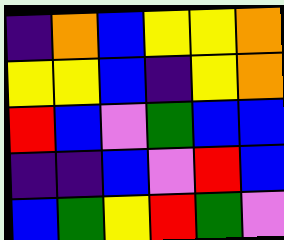[["indigo", "orange", "blue", "yellow", "yellow", "orange"], ["yellow", "yellow", "blue", "indigo", "yellow", "orange"], ["red", "blue", "violet", "green", "blue", "blue"], ["indigo", "indigo", "blue", "violet", "red", "blue"], ["blue", "green", "yellow", "red", "green", "violet"]]